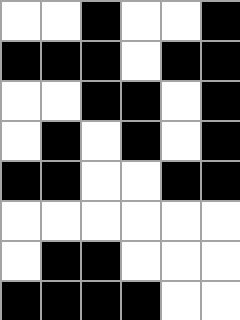[["white", "white", "black", "white", "white", "black"], ["black", "black", "black", "white", "black", "black"], ["white", "white", "black", "black", "white", "black"], ["white", "black", "white", "black", "white", "black"], ["black", "black", "white", "white", "black", "black"], ["white", "white", "white", "white", "white", "white"], ["white", "black", "black", "white", "white", "white"], ["black", "black", "black", "black", "white", "white"]]